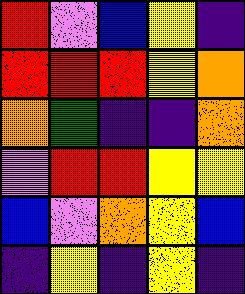[["red", "violet", "blue", "yellow", "indigo"], ["red", "red", "red", "yellow", "orange"], ["orange", "green", "indigo", "indigo", "orange"], ["violet", "red", "red", "yellow", "yellow"], ["blue", "violet", "orange", "yellow", "blue"], ["indigo", "yellow", "indigo", "yellow", "indigo"]]